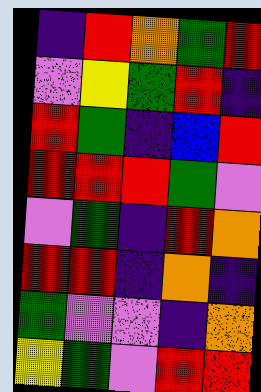[["indigo", "red", "orange", "green", "red"], ["violet", "yellow", "green", "red", "indigo"], ["red", "green", "indigo", "blue", "red"], ["red", "red", "red", "green", "violet"], ["violet", "green", "indigo", "red", "orange"], ["red", "red", "indigo", "orange", "indigo"], ["green", "violet", "violet", "indigo", "orange"], ["yellow", "green", "violet", "red", "red"]]